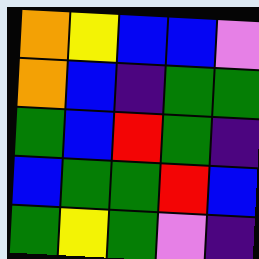[["orange", "yellow", "blue", "blue", "violet"], ["orange", "blue", "indigo", "green", "green"], ["green", "blue", "red", "green", "indigo"], ["blue", "green", "green", "red", "blue"], ["green", "yellow", "green", "violet", "indigo"]]